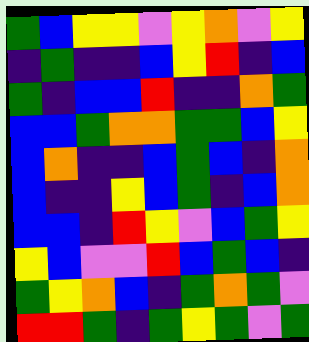[["green", "blue", "yellow", "yellow", "violet", "yellow", "orange", "violet", "yellow"], ["indigo", "green", "indigo", "indigo", "blue", "yellow", "red", "indigo", "blue"], ["green", "indigo", "blue", "blue", "red", "indigo", "indigo", "orange", "green"], ["blue", "blue", "green", "orange", "orange", "green", "green", "blue", "yellow"], ["blue", "orange", "indigo", "indigo", "blue", "green", "blue", "indigo", "orange"], ["blue", "indigo", "indigo", "yellow", "blue", "green", "indigo", "blue", "orange"], ["blue", "blue", "indigo", "red", "yellow", "violet", "blue", "green", "yellow"], ["yellow", "blue", "violet", "violet", "red", "blue", "green", "blue", "indigo"], ["green", "yellow", "orange", "blue", "indigo", "green", "orange", "green", "violet"], ["red", "red", "green", "indigo", "green", "yellow", "green", "violet", "green"]]